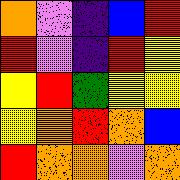[["orange", "violet", "indigo", "blue", "red"], ["red", "violet", "indigo", "red", "yellow"], ["yellow", "red", "green", "yellow", "yellow"], ["yellow", "orange", "red", "orange", "blue"], ["red", "orange", "orange", "violet", "orange"]]